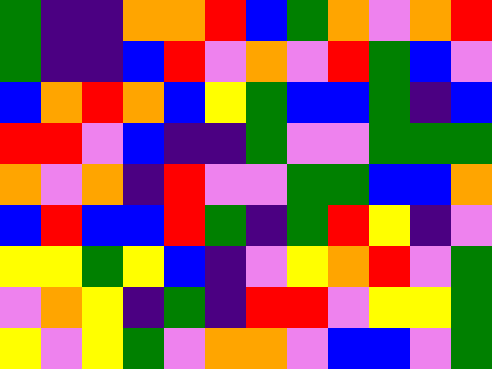[["green", "indigo", "indigo", "orange", "orange", "red", "blue", "green", "orange", "violet", "orange", "red"], ["green", "indigo", "indigo", "blue", "red", "violet", "orange", "violet", "red", "green", "blue", "violet"], ["blue", "orange", "red", "orange", "blue", "yellow", "green", "blue", "blue", "green", "indigo", "blue"], ["red", "red", "violet", "blue", "indigo", "indigo", "green", "violet", "violet", "green", "green", "green"], ["orange", "violet", "orange", "indigo", "red", "violet", "violet", "green", "green", "blue", "blue", "orange"], ["blue", "red", "blue", "blue", "red", "green", "indigo", "green", "red", "yellow", "indigo", "violet"], ["yellow", "yellow", "green", "yellow", "blue", "indigo", "violet", "yellow", "orange", "red", "violet", "green"], ["violet", "orange", "yellow", "indigo", "green", "indigo", "red", "red", "violet", "yellow", "yellow", "green"], ["yellow", "violet", "yellow", "green", "violet", "orange", "orange", "violet", "blue", "blue", "violet", "green"]]